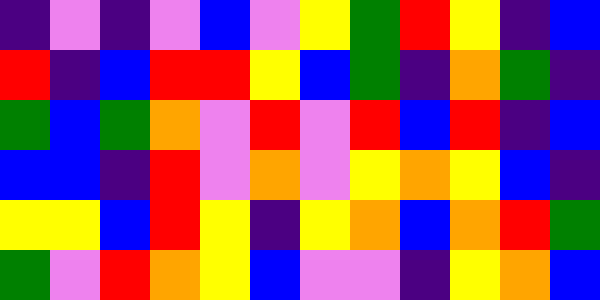[["indigo", "violet", "indigo", "violet", "blue", "violet", "yellow", "green", "red", "yellow", "indigo", "blue"], ["red", "indigo", "blue", "red", "red", "yellow", "blue", "green", "indigo", "orange", "green", "indigo"], ["green", "blue", "green", "orange", "violet", "red", "violet", "red", "blue", "red", "indigo", "blue"], ["blue", "blue", "indigo", "red", "violet", "orange", "violet", "yellow", "orange", "yellow", "blue", "indigo"], ["yellow", "yellow", "blue", "red", "yellow", "indigo", "yellow", "orange", "blue", "orange", "red", "green"], ["green", "violet", "red", "orange", "yellow", "blue", "violet", "violet", "indigo", "yellow", "orange", "blue"]]